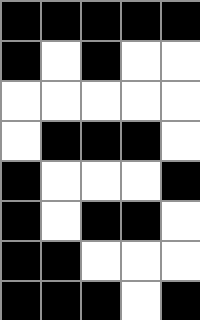[["black", "black", "black", "black", "black"], ["black", "white", "black", "white", "white"], ["white", "white", "white", "white", "white"], ["white", "black", "black", "black", "white"], ["black", "white", "white", "white", "black"], ["black", "white", "black", "black", "white"], ["black", "black", "white", "white", "white"], ["black", "black", "black", "white", "black"]]